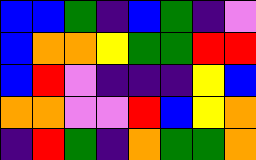[["blue", "blue", "green", "indigo", "blue", "green", "indigo", "violet"], ["blue", "orange", "orange", "yellow", "green", "green", "red", "red"], ["blue", "red", "violet", "indigo", "indigo", "indigo", "yellow", "blue"], ["orange", "orange", "violet", "violet", "red", "blue", "yellow", "orange"], ["indigo", "red", "green", "indigo", "orange", "green", "green", "orange"]]